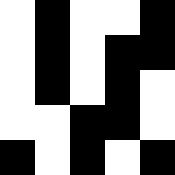[["white", "black", "white", "white", "black"], ["white", "black", "white", "black", "black"], ["white", "black", "white", "black", "white"], ["white", "white", "black", "black", "white"], ["black", "white", "black", "white", "black"]]